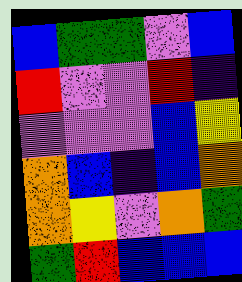[["blue", "green", "green", "violet", "blue"], ["red", "violet", "violet", "red", "indigo"], ["violet", "violet", "violet", "blue", "yellow"], ["orange", "blue", "indigo", "blue", "orange"], ["orange", "yellow", "violet", "orange", "green"], ["green", "red", "blue", "blue", "blue"]]